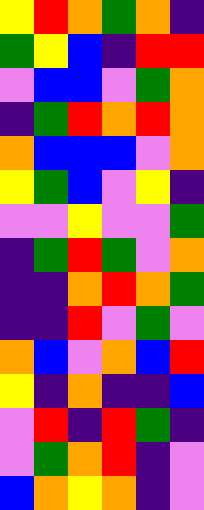[["yellow", "red", "orange", "green", "orange", "indigo"], ["green", "yellow", "blue", "indigo", "red", "red"], ["violet", "blue", "blue", "violet", "green", "orange"], ["indigo", "green", "red", "orange", "red", "orange"], ["orange", "blue", "blue", "blue", "violet", "orange"], ["yellow", "green", "blue", "violet", "yellow", "indigo"], ["violet", "violet", "yellow", "violet", "violet", "green"], ["indigo", "green", "red", "green", "violet", "orange"], ["indigo", "indigo", "orange", "red", "orange", "green"], ["indigo", "indigo", "red", "violet", "green", "violet"], ["orange", "blue", "violet", "orange", "blue", "red"], ["yellow", "indigo", "orange", "indigo", "indigo", "blue"], ["violet", "red", "indigo", "red", "green", "indigo"], ["violet", "green", "orange", "red", "indigo", "violet"], ["blue", "orange", "yellow", "orange", "indigo", "violet"]]